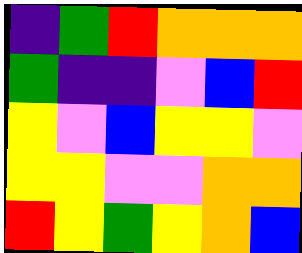[["indigo", "green", "red", "orange", "orange", "orange"], ["green", "indigo", "indigo", "violet", "blue", "red"], ["yellow", "violet", "blue", "yellow", "yellow", "violet"], ["yellow", "yellow", "violet", "violet", "orange", "orange"], ["red", "yellow", "green", "yellow", "orange", "blue"]]